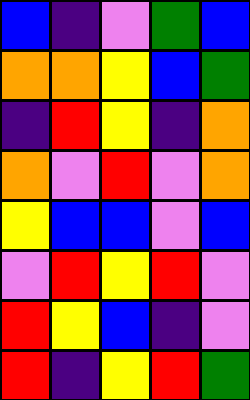[["blue", "indigo", "violet", "green", "blue"], ["orange", "orange", "yellow", "blue", "green"], ["indigo", "red", "yellow", "indigo", "orange"], ["orange", "violet", "red", "violet", "orange"], ["yellow", "blue", "blue", "violet", "blue"], ["violet", "red", "yellow", "red", "violet"], ["red", "yellow", "blue", "indigo", "violet"], ["red", "indigo", "yellow", "red", "green"]]